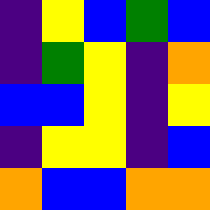[["indigo", "yellow", "blue", "green", "blue"], ["indigo", "green", "yellow", "indigo", "orange"], ["blue", "blue", "yellow", "indigo", "yellow"], ["indigo", "yellow", "yellow", "indigo", "blue"], ["orange", "blue", "blue", "orange", "orange"]]